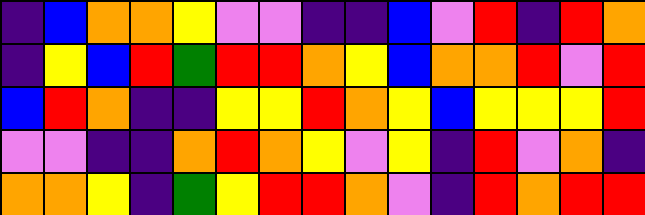[["indigo", "blue", "orange", "orange", "yellow", "violet", "violet", "indigo", "indigo", "blue", "violet", "red", "indigo", "red", "orange"], ["indigo", "yellow", "blue", "red", "green", "red", "red", "orange", "yellow", "blue", "orange", "orange", "red", "violet", "red"], ["blue", "red", "orange", "indigo", "indigo", "yellow", "yellow", "red", "orange", "yellow", "blue", "yellow", "yellow", "yellow", "red"], ["violet", "violet", "indigo", "indigo", "orange", "red", "orange", "yellow", "violet", "yellow", "indigo", "red", "violet", "orange", "indigo"], ["orange", "orange", "yellow", "indigo", "green", "yellow", "red", "red", "orange", "violet", "indigo", "red", "orange", "red", "red"]]